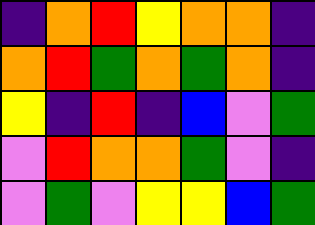[["indigo", "orange", "red", "yellow", "orange", "orange", "indigo"], ["orange", "red", "green", "orange", "green", "orange", "indigo"], ["yellow", "indigo", "red", "indigo", "blue", "violet", "green"], ["violet", "red", "orange", "orange", "green", "violet", "indigo"], ["violet", "green", "violet", "yellow", "yellow", "blue", "green"]]